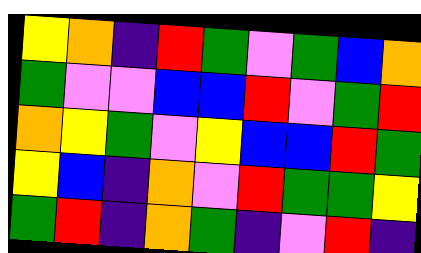[["yellow", "orange", "indigo", "red", "green", "violet", "green", "blue", "orange"], ["green", "violet", "violet", "blue", "blue", "red", "violet", "green", "red"], ["orange", "yellow", "green", "violet", "yellow", "blue", "blue", "red", "green"], ["yellow", "blue", "indigo", "orange", "violet", "red", "green", "green", "yellow"], ["green", "red", "indigo", "orange", "green", "indigo", "violet", "red", "indigo"]]